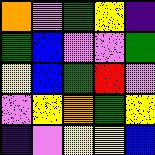[["orange", "violet", "green", "yellow", "indigo"], ["green", "blue", "violet", "violet", "green"], ["yellow", "blue", "green", "red", "violet"], ["violet", "yellow", "orange", "green", "yellow"], ["indigo", "violet", "yellow", "yellow", "blue"]]